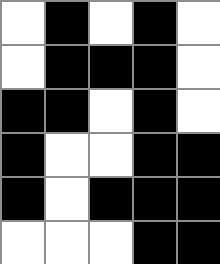[["white", "black", "white", "black", "white"], ["white", "black", "black", "black", "white"], ["black", "black", "white", "black", "white"], ["black", "white", "white", "black", "black"], ["black", "white", "black", "black", "black"], ["white", "white", "white", "black", "black"]]